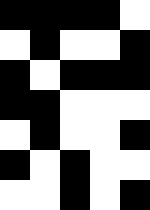[["black", "black", "black", "black", "white"], ["white", "black", "white", "white", "black"], ["black", "white", "black", "black", "black"], ["black", "black", "white", "white", "white"], ["white", "black", "white", "white", "black"], ["black", "white", "black", "white", "white"], ["white", "white", "black", "white", "black"]]